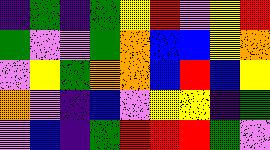[["indigo", "green", "indigo", "green", "yellow", "red", "violet", "yellow", "red"], ["green", "violet", "violet", "green", "orange", "blue", "blue", "yellow", "orange"], ["violet", "yellow", "green", "orange", "orange", "blue", "red", "blue", "yellow"], ["orange", "violet", "indigo", "blue", "violet", "yellow", "yellow", "indigo", "green"], ["violet", "blue", "indigo", "green", "red", "red", "red", "green", "violet"]]